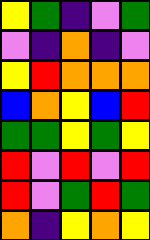[["yellow", "green", "indigo", "violet", "green"], ["violet", "indigo", "orange", "indigo", "violet"], ["yellow", "red", "orange", "orange", "orange"], ["blue", "orange", "yellow", "blue", "red"], ["green", "green", "yellow", "green", "yellow"], ["red", "violet", "red", "violet", "red"], ["red", "violet", "green", "red", "green"], ["orange", "indigo", "yellow", "orange", "yellow"]]